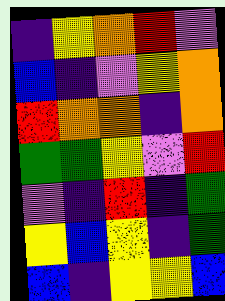[["indigo", "yellow", "orange", "red", "violet"], ["blue", "indigo", "violet", "yellow", "orange"], ["red", "orange", "orange", "indigo", "orange"], ["green", "green", "yellow", "violet", "red"], ["violet", "indigo", "red", "indigo", "green"], ["yellow", "blue", "yellow", "indigo", "green"], ["blue", "indigo", "yellow", "yellow", "blue"]]